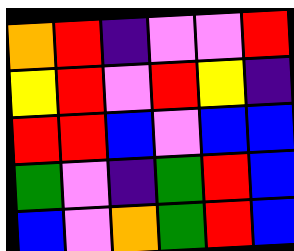[["orange", "red", "indigo", "violet", "violet", "red"], ["yellow", "red", "violet", "red", "yellow", "indigo"], ["red", "red", "blue", "violet", "blue", "blue"], ["green", "violet", "indigo", "green", "red", "blue"], ["blue", "violet", "orange", "green", "red", "blue"]]